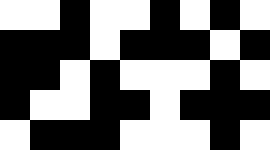[["white", "white", "black", "white", "white", "black", "white", "black", "white"], ["black", "black", "black", "white", "black", "black", "black", "white", "black"], ["black", "black", "white", "black", "white", "white", "white", "black", "white"], ["black", "white", "white", "black", "black", "white", "black", "black", "black"], ["white", "black", "black", "black", "white", "white", "white", "black", "white"]]